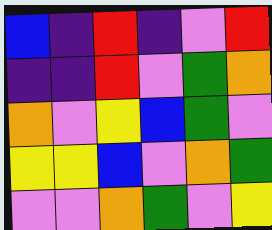[["blue", "indigo", "red", "indigo", "violet", "red"], ["indigo", "indigo", "red", "violet", "green", "orange"], ["orange", "violet", "yellow", "blue", "green", "violet"], ["yellow", "yellow", "blue", "violet", "orange", "green"], ["violet", "violet", "orange", "green", "violet", "yellow"]]